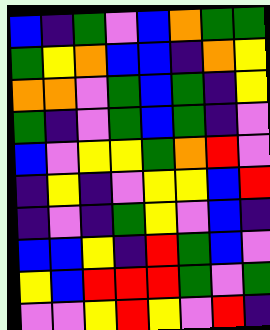[["blue", "indigo", "green", "violet", "blue", "orange", "green", "green"], ["green", "yellow", "orange", "blue", "blue", "indigo", "orange", "yellow"], ["orange", "orange", "violet", "green", "blue", "green", "indigo", "yellow"], ["green", "indigo", "violet", "green", "blue", "green", "indigo", "violet"], ["blue", "violet", "yellow", "yellow", "green", "orange", "red", "violet"], ["indigo", "yellow", "indigo", "violet", "yellow", "yellow", "blue", "red"], ["indigo", "violet", "indigo", "green", "yellow", "violet", "blue", "indigo"], ["blue", "blue", "yellow", "indigo", "red", "green", "blue", "violet"], ["yellow", "blue", "red", "red", "red", "green", "violet", "green"], ["violet", "violet", "yellow", "red", "yellow", "violet", "red", "indigo"]]